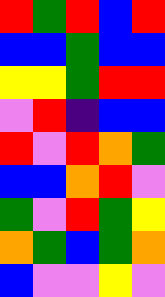[["red", "green", "red", "blue", "red"], ["blue", "blue", "green", "blue", "blue"], ["yellow", "yellow", "green", "red", "red"], ["violet", "red", "indigo", "blue", "blue"], ["red", "violet", "red", "orange", "green"], ["blue", "blue", "orange", "red", "violet"], ["green", "violet", "red", "green", "yellow"], ["orange", "green", "blue", "green", "orange"], ["blue", "violet", "violet", "yellow", "violet"]]